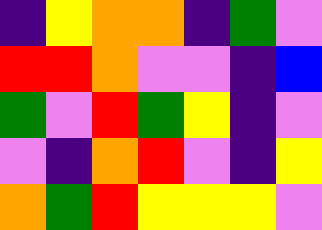[["indigo", "yellow", "orange", "orange", "indigo", "green", "violet"], ["red", "red", "orange", "violet", "violet", "indigo", "blue"], ["green", "violet", "red", "green", "yellow", "indigo", "violet"], ["violet", "indigo", "orange", "red", "violet", "indigo", "yellow"], ["orange", "green", "red", "yellow", "yellow", "yellow", "violet"]]